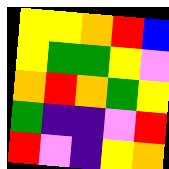[["yellow", "yellow", "orange", "red", "blue"], ["yellow", "green", "green", "yellow", "violet"], ["orange", "red", "orange", "green", "yellow"], ["green", "indigo", "indigo", "violet", "red"], ["red", "violet", "indigo", "yellow", "orange"]]